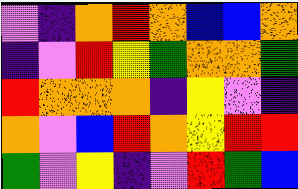[["violet", "indigo", "orange", "red", "orange", "blue", "blue", "orange"], ["indigo", "violet", "red", "yellow", "green", "orange", "orange", "green"], ["red", "orange", "orange", "orange", "indigo", "yellow", "violet", "indigo"], ["orange", "violet", "blue", "red", "orange", "yellow", "red", "red"], ["green", "violet", "yellow", "indigo", "violet", "red", "green", "blue"]]